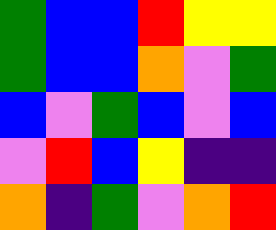[["green", "blue", "blue", "red", "yellow", "yellow"], ["green", "blue", "blue", "orange", "violet", "green"], ["blue", "violet", "green", "blue", "violet", "blue"], ["violet", "red", "blue", "yellow", "indigo", "indigo"], ["orange", "indigo", "green", "violet", "orange", "red"]]